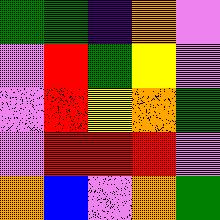[["green", "green", "indigo", "orange", "violet"], ["violet", "red", "green", "yellow", "violet"], ["violet", "red", "yellow", "orange", "green"], ["violet", "red", "red", "red", "violet"], ["orange", "blue", "violet", "orange", "green"]]